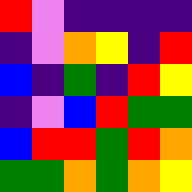[["red", "violet", "indigo", "indigo", "indigo", "indigo"], ["indigo", "violet", "orange", "yellow", "indigo", "red"], ["blue", "indigo", "green", "indigo", "red", "yellow"], ["indigo", "violet", "blue", "red", "green", "green"], ["blue", "red", "red", "green", "red", "orange"], ["green", "green", "orange", "green", "orange", "yellow"]]